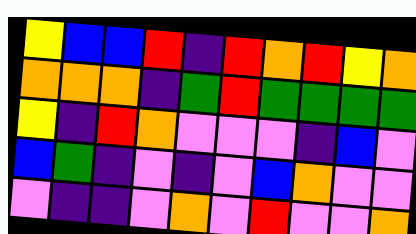[["yellow", "blue", "blue", "red", "indigo", "red", "orange", "red", "yellow", "orange"], ["orange", "orange", "orange", "indigo", "green", "red", "green", "green", "green", "green"], ["yellow", "indigo", "red", "orange", "violet", "violet", "violet", "indigo", "blue", "violet"], ["blue", "green", "indigo", "violet", "indigo", "violet", "blue", "orange", "violet", "violet"], ["violet", "indigo", "indigo", "violet", "orange", "violet", "red", "violet", "violet", "orange"]]